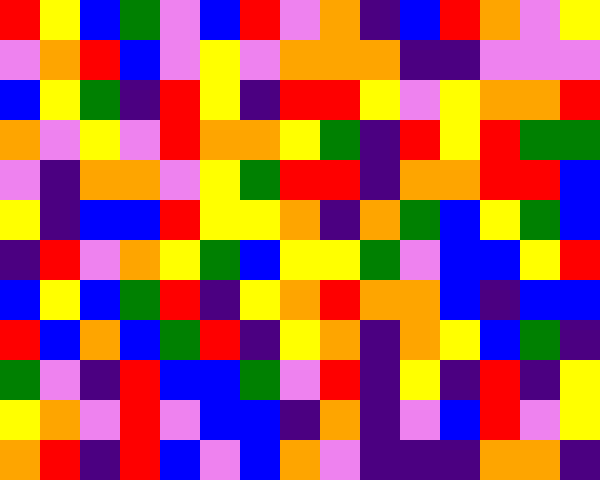[["red", "yellow", "blue", "green", "violet", "blue", "red", "violet", "orange", "indigo", "blue", "red", "orange", "violet", "yellow"], ["violet", "orange", "red", "blue", "violet", "yellow", "violet", "orange", "orange", "orange", "indigo", "indigo", "violet", "violet", "violet"], ["blue", "yellow", "green", "indigo", "red", "yellow", "indigo", "red", "red", "yellow", "violet", "yellow", "orange", "orange", "red"], ["orange", "violet", "yellow", "violet", "red", "orange", "orange", "yellow", "green", "indigo", "red", "yellow", "red", "green", "green"], ["violet", "indigo", "orange", "orange", "violet", "yellow", "green", "red", "red", "indigo", "orange", "orange", "red", "red", "blue"], ["yellow", "indigo", "blue", "blue", "red", "yellow", "yellow", "orange", "indigo", "orange", "green", "blue", "yellow", "green", "blue"], ["indigo", "red", "violet", "orange", "yellow", "green", "blue", "yellow", "yellow", "green", "violet", "blue", "blue", "yellow", "red"], ["blue", "yellow", "blue", "green", "red", "indigo", "yellow", "orange", "red", "orange", "orange", "blue", "indigo", "blue", "blue"], ["red", "blue", "orange", "blue", "green", "red", "indigo", "yellow", "orange", "indigo", "orange", "yellow", "blue", "green", "indigo"], ["green", "violet", "indigo", "red", "blue", "blue", "green", "violet", "red", "indigo", "yellow", "indigo", "red", "indigo", "yellow"], ["yellow", "orange", "violet", "red", "violet", "blue", "blue", "indigo", "orange", "indigo", "violet", "blue", "red", "violet", "yellow"], ["orange", "red", "indigo", "red", "blue", "violet", "blue", "orange", "violet", "indigo", "indigo", "indigo", "orange", "orange", "indigo"]]